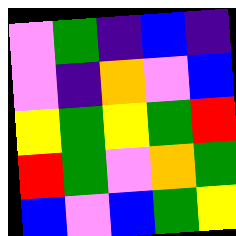[["violet", "green", "indigo", "blue", "indigo"], ["violet", "indigo", "orange", "violet", "blue"], ["yellow", "green", "yellow", "green", "red"], ["red", "green", "violet", "orange", "green"], ["blue", "violet", "blue", "green", "yellow"]]